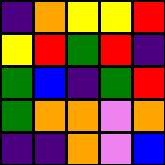[["indigo", "orange", "yellow", "yellow", "red"], ["yellow", "red", "green", "red", "indigo"], ["green", "blue", "indigo", "green", "red"], ["green", "orange", "orange", "violet", "orange"], ["indigo", "indigo", "orange", "violet", "blue"]]